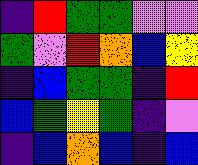[["indigo", "red", "green", "green", "violet", "violet"], ["green", "violet", "red", "orange", "blue", "yellow"], ["indigo", "blue", "green", "green", "indigo", "red"], ["blue", "green", "yellow", "green", "indigo", "violet"], ["indigo", "blue", "orange", "blue", "indigo", "blue"]]